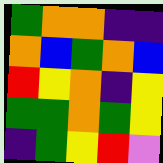[["green", "orange", "orange", "indigo", "indigo"], ["orange", "blue", "green", "orange", "blue"], ["red", "yellow", "orange", "indigo", "yellow"], ["green", "green", "orange", "green", "yellow"], ["indigo", "green", "yellow", "red", "violet"]]